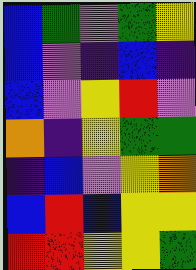[["blue", "green", "violet", "green", "yellow"], ["blue", "violet", "indigo", "blue", "indigo"], ["blue", "violet", "yellow", "red", "violet"], ["orange", "indigo", "yellow", "green", "green"], ["indigo", "blue", "violet", "yellow", "orange"], ["blue", "red", "blue", "yellow", "yellow"], ["red", "red", "yellow", "yellow", "green"]]